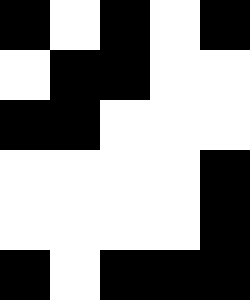[["black", "white", "black", "white", "black"], ["white", "black", "black", "white", "white"], ["black", "black", "white", "white", "white"], ["white", "white", "white", "white", "black"], ["white", "white", "white", "white", "black"], ["black", "white", "black", "black", "black"]]